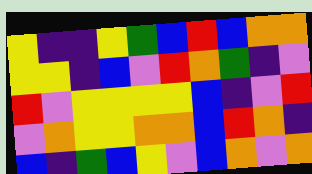[["yellow", "indigo", "indigo", "yellow", "green", "blue", "red", "blue", "orange", "orange"], ["yellow", "yellow", "indigo", "blue", "violet", "red", "orange", "green", "indigo", "violet"], ["red", "violet", "yellow", "yellow", "yellow", "yellow", "blue", "indigo", "violet", "red"], ["violet", "orange", "yellow", "yellow", "orange", "orange", "blue", "red", "orange", "indigo"], ["blue", "indigo", "green", "blue", "yellow", "violet", "blue", "orange", "violet", "orange"]]